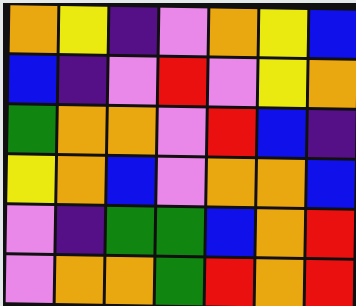[["orange", "yellow", "indigo", "violet", "orange", "yellow", "blue"], ["blue", "indigo", "violet", "red", "violet", "yellow", "orange"], ["green", "orange", "orange", "violet", "red", "blue", "indigo"], ["yellow", "orange", "blue", "violet", "orange", "orange", "blue"], ["violet", "indigo", "green", "green", "blue", "orange", "red"], ["violet", "orange", "orange", "green", "red", "orange", "red"]]